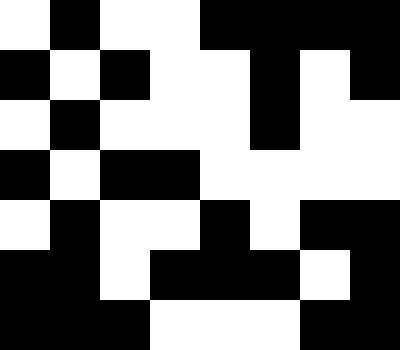[["white", "black", "white", "white", "black", "black", "black", "black"], ["black", "white", "black", "white", "white", "black", "white", "black"], ["white", "black", "white", "white", "white", "black", "white", "white"], ["black", "white", "black", "black", "white", "white", "white", "white"], ["white", "black", "white", "white", "black", "white", "black", "black"], ["black", "black", "white", "black", "black", "black", "white", "black"], ["black", "black", "black", "white", "white", "white", "black", "black"]]